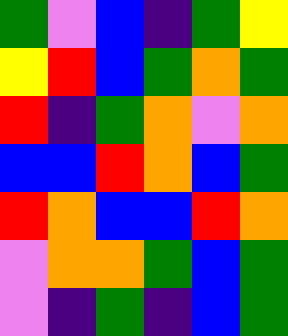[["green", "violet", "blue", "indigo", "green", "yellow"], ["yellow", "red", "blue", "green", "orange", "green"], ["red", "indigo", "green", "orange", "violet", "orange"], ["blue", "blue", "red", "orange", "blue", "green"], ["red", "orange", "blue", "blue", "red", "orange"], ["violet", "orange", "orange", "green", "blue", "green"], ["violet", "indigo", "green", "indigo", "blue", "green"]]